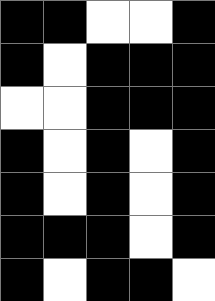[["black", "black", "white", "white", "black"], ["black", "white", "black", "black", "black"], ["white", "white", "black", "black", "black"], ["black", "white", "black", "white", "black"], ["black", "white", "black", "white", "black"], ["black", "black", "black", "white", "black"], ["black", "white", "black", "black", "white"]]